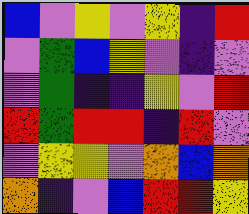[["blue", "violet", "yellow", "violet", "yellow", "indigo", "red"], ["violet", "green", "blue", "yellow", "violet", "indigo", "violet"], ["violet", "green", "indigo", "indigo", "yellow", "violet", "red"], ["red", "green", "red", "red", "indigo", "red", "violet"], ["violet", "yellow", "yellow", "violet", "orange", "blue", "orange"], ["orange", "indigo", "violet", "blue", "red", "red", "yellow"]]